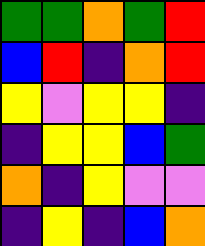[["green", "green", "orange", "green", "red"], ["blue", "red", "indigo", "orange", "red"], ["yellow", "violet", "yellow", "yellow", "indigo"], ["indigo", "yellow", "yellow", "blue", "green"], ["orange", "indigo", "yellow", "violet", "violet"], ["indigo", "yellow", "indigo", "blue", "orange"]]